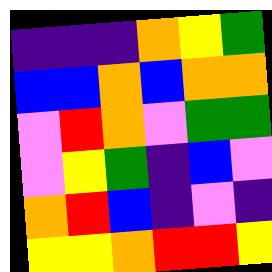[["indigo", "indigo", "indigo", "orange", "yellow", "green"], ["blue", "blue", "orange", "blue", "orange", "orange"], ["violet", "red", "orange", "violet", "green", "green"], ["violet", "yellow", "green", "indigo", "blue", "violet"], ["orange", "red", "blue", "indigo", "violet", "indigo"], ["yellow", "yellow", "orange", "red", "red", "yellow"]]